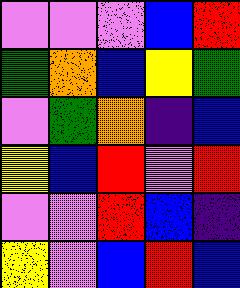[["violet", "violet", "violet", "blue", "red"], ["green", "orange", "blue", "yellow", "green"], ["violet", "green", "orange", "indigo", "blue"], ["yellow", "blue", "red", "violet", "red"], ["violet", "violet", "red", "blue", "indigo"], ["yellow", "violet", "blue", "red", "blue"]]